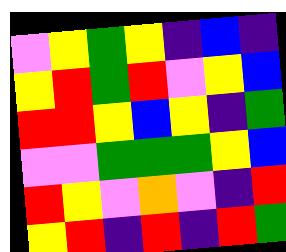[["violet", "yellow", "green", "yellow", "indigo", "blue", "indigo"], ["yellow", "red", "green", "red", "violet", "yellow", "blue"], ["red", "red", "yellow", "blue", "yellow", "indigo", "green"], ["violet", "violet", "green", "green", "green", "yellow", "blue"], ["red", "yellow", "violet", "orange", "violet", "indigo", "red"], ["yellow", "red", "indigo", "red", "indigo", "red", "green"]]